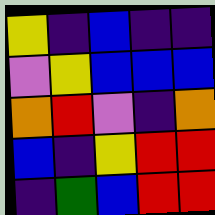[["yellow", "indigo", "blue", "indigo", "indigo"], ["violet", "yellow", "blue", "blue", "blue"], ["orange", "red", "violet", "indigo", "orange"], ["blue", "indigo", "yellow", "red", "red"], ["indigo", "green", "blue", "red", "red"]]